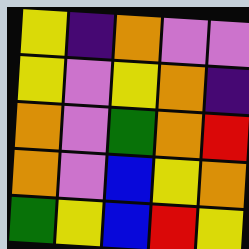[["yellow", "indigo", "orange", "violet", "violet"], ["yellow", "violet", "yellow", "orange", "indigo"], ["orange", "violet", "green", "orange", "red"], ["orange", "violet", "blue", "yellow", "orange"], ["green", "yellow", "blue", "red", "yellow"]]